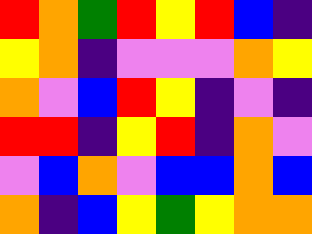[["red", "orange", "green", "red", "yellow", "red", "blue", "indigo"], ["yellow", "orange", "indigo", "violet", "violet", "violet", "orange", "yellow"], ["orange", "violet", "blue", "red", "yellow", "indigo", "violet", "indigo"], ["red", "red", "indigo", "yellow", "red", "indigo", "orange", "violet"], ["violet", "blue", "orange", "violet", "blue", "blue", "orange", "blue"], ["orange", "indigo", "blue", "yellow", "green", "yellow", "orange", "orange"]]